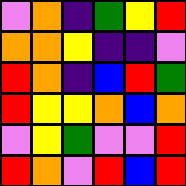[["violet", "orange", "indigo", "green", "yellow", "red"], ["orange", "orange", "yellow", "indigo", "indigo", "violet"], ["red", "orange", "indigo", "blue", "red", "green"], ["red", "yellow", "yellow", "orange", "blue", "orange"], ["violet", "yellow", "green", "violet", "violet", "red"], ["red", "orange", "violet", "red", "blue", "red"]]